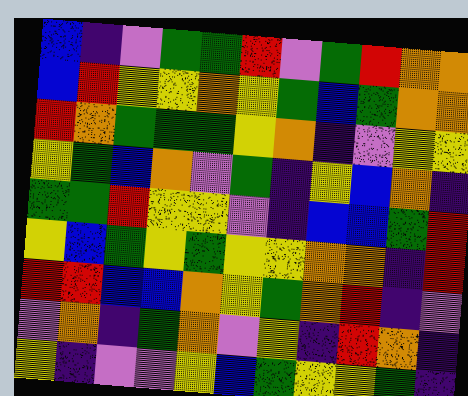[["blue", "indigo", "violet", "green", "green", "red", "violet", "green", "red", "orange", "orange"], ["blue", "red", "yellow", "yellow", "orange", "yellow", "green", "blue", "green", "orange", "orange"], ["red", "orange", "green", "green", "green", "yellow", "orange", "indigo", "violet", "yellow", "yellow"], ["yellow", "green", "blue", "orange", "violet", "green", "indigo", "yellow", "blue", "orange", "indigo"], ["green", "green", "red", "yellow", "yellow", "violet", "indigo", "blue", "blue", "green", "red"], ["yellow", "blue", "green", "yellow", "green", "yellow", "yellow", "orange", "orange", "indigo", "red"], ["red", "red", "blue", "blue", "orange", "yellow", "green", "orange", "red", "indigo", "violet"], ["violet", "orange", "indigo", "green", "orange", "violet", "yellow", "indigo", "red", "orange", "indigo"], ["yellow", "indigo", "violet", "violet", "yellow", "blue", "green", "yellow", "yellow", "green", "indigo"]]